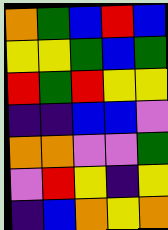[["orange", "green", "blue", "red", "blue"], ["yellow", "yellow", "green", "blue", "green"], ["red", "green", "red", "yellow", "yellow"], ["indigo", "indigo", "blue", "blue", "violet"], ["orange", "orange", "violet", "violet", "green"], ["violet", "red", "yellow", "indigo", "yellow"], ["indigo", "blue", "orange", "yellow", "orange"]]